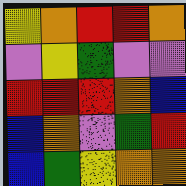[["yellow", "orange", "red", "red", "orange"], ["violet", "yellow", "green", "violet", "violet"], ["red", "red", "red", "orange", "blue"], ["blue", "orange", "violet", "green", "red"], ["blue", "green", "yellow", "orange", "orange"]]